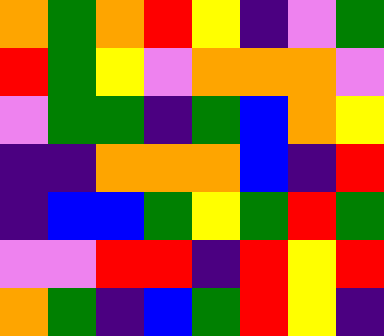[["orange", "green", "orange", "red", "yellow", "indigo", "violet", "green"], ["red", "green", "yellow", "violet", "orange", "orange", "orange", "violet"], ["violet", "green", "green", "indigo", "green", "blue", "orange", "yellow"], ["indigo", "indigo", "orange", "orange", "orange", "blue", "indigo", "red"], ["indigo", "blue", "blue", "green", "yellow", "green", "red", "green"], ["violet", "violet", "red", "red", "indigo", "red", "yellow", "red"], ["orange", "green", "indigo", "blue", "green", "red", "yellow", "indigo"]]